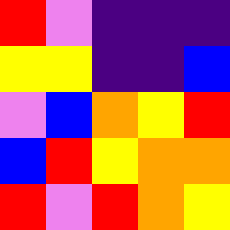[["red", "violet", "indigo", "indigo", "indigo"], ["yellow", "yellow", "indigo", "indigo", "blue"], ["violet", "blue", "orange", "yellow", "red"], ["blue", "red", "yellow", "orange", "orange"], ["red", "violet", "red", "orange", "yellow"]]